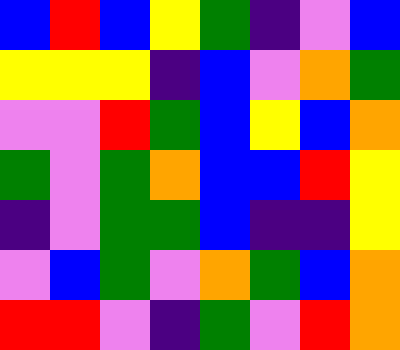[["blue", "red", "blue", "yellow", "green", "indigo", "violet", "blue"], ["yellow", "yellow", "yellow", "indigo", "blue", "violet", "orange", "green"], ["violet", "violet", "red", "green", "blue", "yellow", "blue", "orange"], ["green", "violet", "green", "orange", "blue", "blue", "red", "yellow"], ["indigo", "violet", "green", "green", "blue", "indigo", "indigo", "yellow"], ["violet", "blue", "green", "violet", "orange", "green", "blue", "orange"], ["red", "red", "violet", "indigo", "green", "violet", "red", "orange"]]